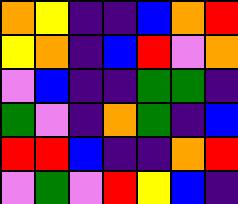[["orange", "yellow", "indigo", "indigo", "blue", "orange", "red"], ["yellow", "orange", "indigo", "blue", "red", "violet", "orange"], ["violet", "blue", "indigo", "indigo", "green", "green", "indigo"], ["green", "violet", "indigo", "orange", "green", "indigo", "blue"], ["red", "red", "blue", "indigo", "indigo", "orange", "red"], ["violet", "green", "violet", "red", "yellow", "blue", "indigo"]]